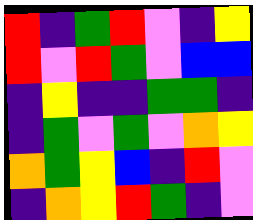[["red", "indigo", "green", "red", "violet", "indigo", "yellow"], ["red", "violet", "red", "green", "violet", "blue", "blue"], ["indigo", "yellow", "indigo", "indigo", "green", "green", "indigo"], ["indigo", "green", "violet", "green", "violet", "orange", "yellow"], ["orange", "green", "yellow", "blue", "indigo", "red", "violet"], ["indigo", "orange", "yellow", "red", "green", "indigo", "violet"]]